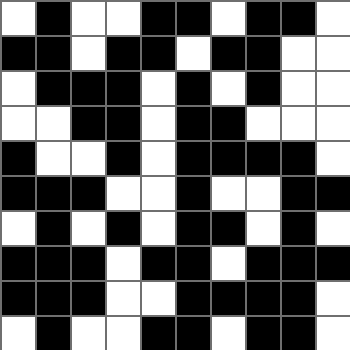[["white", "black", "white", "white", "black", "black", "white", "black", "black", "white"], ["black", "black", "white", "black", "black", "white", "black", "black", "white", "white"], ["white", "black", "black", "black", "white", "black", "white", "black", "white", "white"], ["white", "white", "black", "black", "white", "black", "black", "white", "white", "white"], ["black", "white", "white", "black", "white", "black", "black", "black", "black", "white"], ["black", "black", "black", "white", "white", "black", "white", "white", "black", "black"], ["white", "black", "white", "black", "white", "black", "black", "white", "black", "white"], ["black", "black", "black", "white", "black", "black", "white", "black", "black", "black"], ["black", "black", "black", "white", "white", "black", "black", "black", "black", "white"], ["white", "black", "white", "white", "black", "black", "white", "black", "black", "white"]]